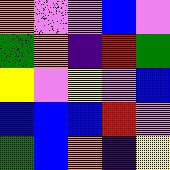[["orange", "violet", "violet", "blue", "violet"], ["green", "orange", "indigo", "red", "green"], ["yellow", "violet", "yellow", "violet", "blue"], ["blue", "blue", "blue", "red", "violet"], ["green", "blue", "orange", "indigo", "yellow"]]